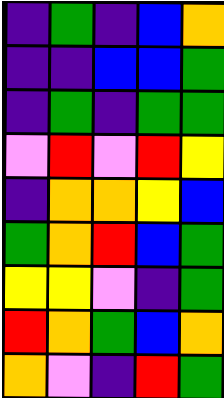[["indigo", "green", "indigo", "blue", "orange"], ["indigo", "indigo", "blue", "blue", "green"], ["indigo", "green", "indigo", "green", "green"], ["violet", "red", "violet", "red", "yellow"], ["indigo", "orange", "orange", "yellow", "blue"], ["green", "orange", "red", "blue", "green"], ["yellow", "yellow", "violet", "indigo", "green"], ["red", "orange", "green", "blue", "orange"], ["orange", "violet", "indigo", "red", "green"]]